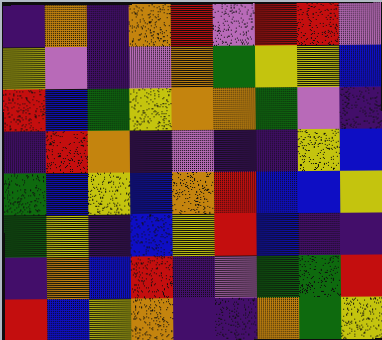[["indigo", "orange", "indigo", "orange", "red", "violet", "red", "red", "violet"], ["yellow", "violet", "indigo", "violet", "orange", "green", "yellow", "yellow", "blue"], ["red", "blue", "green", "yellow", "orange", "orange", "green", "violet", "indigo"], ["indigo", "red", "orange", "indigo", "violet", "indigo", "indigo", "yellow", "blue"], ["green", "blue", "yellow", "blue", "orange", "red", "blue", "blue", "yellow"], ["green", "yellow", "indigo", "blue", "yellow", "red", "blue", "indigo", "indigo"], ["indigo", "orange", "blue", "red", "indigo", "violet", "green", "green", "red"], ["red", "blue", "yellow", "orange", "indigo", "indigo", "orange", "green", "yellow"]]